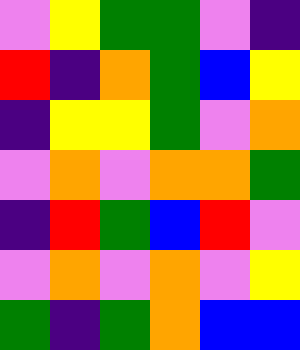[["violet", "yellow", "green", "green", "violet", "indigo"], ["red", "indigo", "orange", "green", "blue", "yellow"], ["indigo", "yellow", "yellow", "green", "violet", "orange"], ["violet", "orange", "violet", "orange", "orange", "green"], ["indigo", "red", "green", "blue", "red", "violet"], ["violet", "orange", "violet", "orange", "violet", "yellow"], ["green", "indigo", "green", "orange", "blue", "blue"]]